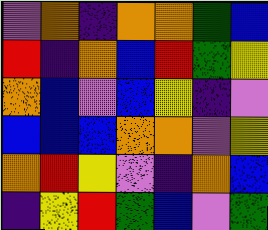[["violet", "orange", "indigo", "orange", "orange", "green", "blue"], ["red", "indigo", "orange", "blue", "red", "green", "yellow"], ["orange", "blue", "violet", "blue", "yellow", "indigo", "violet"], ["blue", "blue", "blue", "orange", "orange", "violet", "yellow"], ["orange", "red", "yellow", "violet", "indigo", "orange", "blue"], ["indigo", "yellow", "red", "green", "blue", "violet", "green"]]